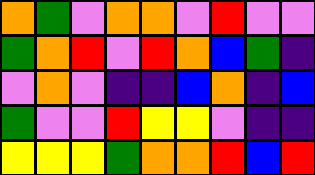[["orange", "green", "violet", "orange", "orange", "violet", "red", "violet", "violet"], ["green", "orange", "red", "violet", "red", "orange", "blue", "green", "indigo"], ["violet", "orange", "violet", "indigo", "indigo", "blue", "orange", "indigo", "blue"], ["green", "violet", "violet", "red", "yellow", "yellow", "violet", "indigo", "indigo"], ["yellow", "yellow", "yellow", "green", "orange", "orange", "red", "blue", "red"]]